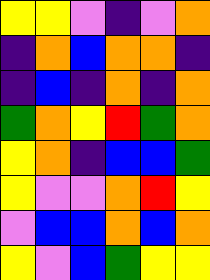[["yellow", "yellow", "violet", "indigo", "violet", "orange"], ["indigo", "orange", "blue", "orange", "orange", "indigo"], ["indigo", "blue", "indigo", "orange", "indigo", "orange"], ["green", "orange", "yellow", "red", "green", "orange"], ["yellow", "orange", "indigo", "blue", "blue", "green"], ["yellow", "violet", "violet", "orange", "red", "yellow"], ["violet", "blue", "blue", "orange", "blue", "orange"], ["yellow", "violet", "blue", "green", "yellow", "yellow"]]